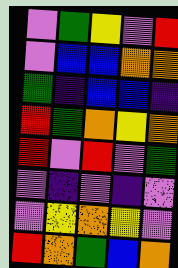[["violet", "green", "yellow", "violet", "red"], ["violet", "blue", "blue", "orange", "orange"], ["green", "indigo", "blue", "blue", "indigo"], ["red", "green", "orange", "yellow", "orange"], ["red", "violet", "red", "violet", "green"], ["violet", "indigo", "violet", "indigo", "violet"], ["violet", "yellow", "orange", "yellow", "violet"], ["red", "orange", "green", "blue", "orange"]]